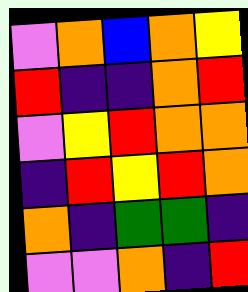[["violet", "orange", "blue", "orange", "yellow"], ["red", "indigo", "indigo", "orange", "red"], ["violet", "yellow", "red", "orange", "orange"], ["indigo", "red", "yellow", "red", "orange"], ["orange", "indigo", "green", "green", "indigo"], ["violet", "violet", "orange", "indigo", "red"]]